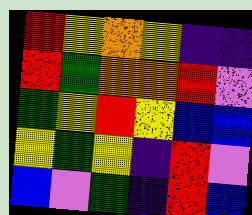[["red", "yellow", "orange", "yellow", "indigo", "indigo"], ["red", "green", "orange", "orange", "red", "violet"], ["green", "yellow", "red", "yellow", "blue", "blue"], ["yellow", "green", "yellow", "indigo", "red", "violet"], ["blue", "violet", "green", "indigo", "red", "blue"]]